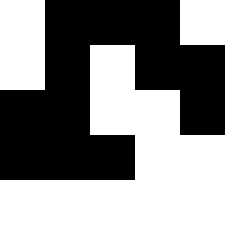[["white", "black", "black", "black", "white"], ["white", "black", "white", "black", "black"], ["black", "black", "white", "white", "black"], ["black", "black", "black", "white", "white"], ["white", "white", "white", "white", "white"]]